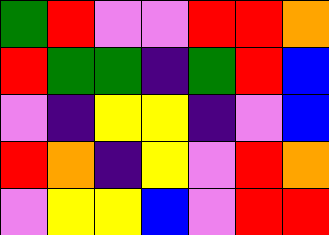[["green", "red", "violet", "violet", "red", "red", "orange"], ["red", "green", "green", "indigo", "green", "red", "blue"], ["violet", "indigo", "yellow", "yellow", "indigo", "violet", "blue"], ["red", "orange", "indigo", "yellow", "violet", "red", "orange"], ["violet", "yellow", "yellow", "blue", "violet", "red", "red"]]